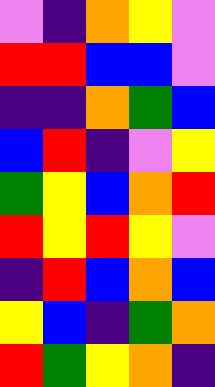[["violet", "indigo", "orange", "yellow", "violet"], ["red", "red", "blue", "blue", "violet"], ["indigo", "indigo", "orange", "green", "blue"], ["blue", "red", "indigo", "violet", "yellow"], ["green", "yellow", "blue", "orange", "red"], ["red", "yellow", "red", "yellow", "violet"], ["indigo", "red", "blue", "orange", "blue"], ["yellow", "blue", "indigo", "green", "orange"], ["red", "green", "yellow", "orange", "indigo"]]